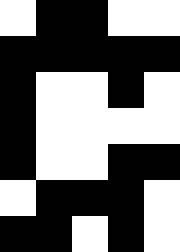[["white", "black", "black", "white", "white"], ["black", "black", "black", "black", "black"], ["black", "white", "white", "black", "white"], ["black", "white", "white", "white", "white"], ["black", "white", "white", "black", "black"], ["white", "black", "black", "black", "white"], ["black", "black", "white", "black", "white"]]